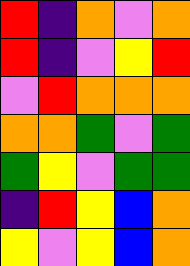[["red", "indigo", "orange", "violet", "orange"], ["red", "indigo", "violet", "yellow", "red"], ["violet", "red", "orange", "orange", "orange"], ["orange", "orange", "green", "violet", "green"], ["green", "yellow", "violet", "green", "green"], ["indigo", "red", "yellow", "blue", "orange"], ["yellow", "violet", "yellow", "blue", "orange"]]